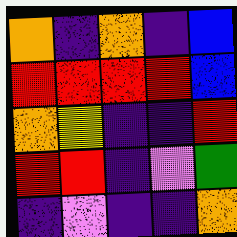[["orange", "indigo", "orange", "indigo", "blue"], ["red", "red", "red", "red", "blue"], ["orange", "yellow", "indigo", "indigo", "red"], ["red", "red", "indigo", "violet", "green"], ["indigo", "violet", "indigo", "indigo", "orange"]]